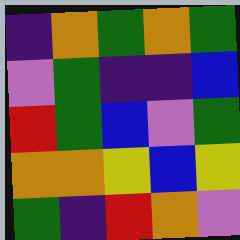[["indigo", "orange", "green", "orange", "green"], ["violet", "green", "indigo", "indigo", "blue"], ["red", "green", "blue", "violet", "green"], ["orange", "orange", "yellow", "blue", "yellow"], ["green", "indigo", "red", "orange", "violet"]]